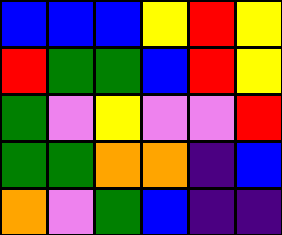[["blue", "blue", "blue", "yellow", "red", "yellow"], ["red", "green", "green", "blue", "red", "yellow"], ["green", "violet", "yellow", "violet", "violet", "red"], ["green", "green", "orange", "orange", "indigo", "blue"], ["orange", "violet", "green", "blue", "indigo", "indigo"]]